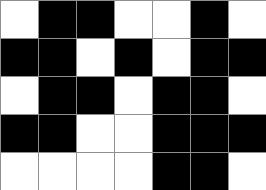[["white", "black", "black", "white", "white", "black", "white"], ["black", "black", "white", "black", "white", "black", "black"], ["white", "black", "black", "white", "black", "black", "white"], ["black", "black", "white", "white", "black", "black", "black"], ["white", "white", "white", "white", "black", "black", "white"]]